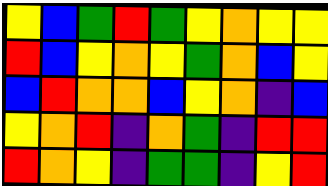[["yellow", "blue", "green", "red", "green", "yellow", "orange", "yellow", "yellow"], ["red", "blue", "yellow", "orange", "yellow", "green", "orange", "blue", "yellow"], ["blue", "red", "orange", "orange", "blue", "yellow", "orange", "indigo", "blue"], ["yellow", "orange", "red", "indigo", "orange", "green", "indigo", "red", "red"], ["red", "orange", "yellow", "indigo", "green", "green", "indigo", "yellow", "red"]]